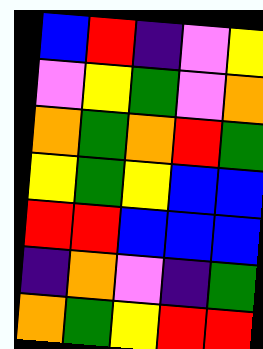[["blue", "red", "indigo", "violet", "yellow"], ["violet", "yellow", "green", "violet", "orange"], ["orange", "green", "orange", "red", "green"], ["yellow", "green", "yellow", "blue", "blue"], ["red", "red", "blue", "blue", "blue"], ["indigo", "orange", "violet", "indigo", "green"], ["orange", "green", "yellow", "red", "red"]]